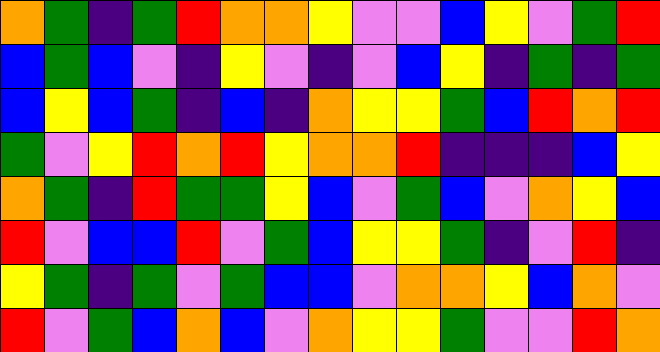[["orange", "green", "indigo", "green", "red", "orange", "orange", "yellow", "violet", "violet", "blue", "yellow", "violet", "green", "red"], ["blue", "green", "blue", "violet", "indigo", "yellow", "violet", "indigo", "violet", "blue", "yellow", "indigo", "green", "indigo", "green"], ["blue", "yellow", "blue", "green", "indigo", "blue", "indigo", "orange", "yellow", "yellow", "green", "blue", "red", "orange", "red"], ["green", "violet", "yellow", "red", "orange", "red", "yellow", "orange", "orange", "red", "indigo", "indigo", "indigo", "blue", "yellow"], ["orange", "green", "indigo", "red", "green", "green", "yellow", "blue", "violet", "green", "blue", "violet", "orange", "yellow", "blue"], ["red", "violet", "blue", "blue", "red", "violet", "green", "blue", "yellow", "yellow", "green", "indigo", "violet", "red", "indigo"], ["yellow", "green", "indigo", "green", "violet", "green", "blue", "blue", "violet", "orange", "orange", "yellow", "blue", "orange", "violet"], ["red", "violet", "green", "blue", "orange", "blue", "violet", "orange", "yellow", "yellow", "green", "violet", "violet", "red", "orange"]]